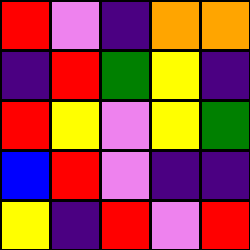[["red", "violet", "indigo", "orange", "orange"], ["indigo", "red", "green", "yellow", "indigo"], ["red", "yellow", "violet", "yellow", "green"], ["blue", "red", "violet", "indigo", "indigo"], ["yellow", "indigo", "red", "violet", "red"]]